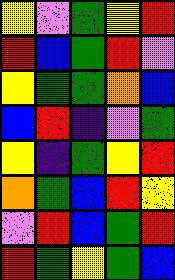[["yellow", "violet", "green", "yellow", "red"], ["red", "blue", "green", "red", "violet"], ["yellow", "green", "green", "orange", "blue"], ["blue", "red", "indigo", "violet", "green"], ["yellow", "indigo", "green", "yellow", "red"], ["orange", "green", "blue", "red", "yellow"], ["violet", "red", "blue", "green", "red"], ["red", "green", "yellow", "green", "blue"]]